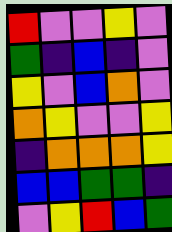[["red", "violet", "violet", "yellow", "violet"], ["green", "indigo", "blue", "indigo", "violet"], ["yellow", "violet", "blue", "orange", "violet"], ["orange", "yellow", "violet", "violet", "yellow"], ["indigo", "orange", "orange", "orange", "yellow"], ["blue", "blue", "green", "green", "indigo"], ["violet", "yellow", "red", "blue", "green"]]